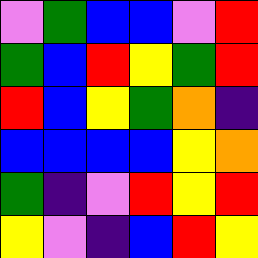[["violet", "green", "blue", "blue", "violet", "red"], ["green", "blue", "red", "yellow", "green", "red"], ["red", "blue", "yellow", "green", "orange", "indigo"], ["blue", "blue", "blue", "blue", "yellow", "orange"], ["green", "indigo", "violet", "red", "yellow", "red"], ["yellow", "violet", "indigo", "blue", "red", "yellow"]]